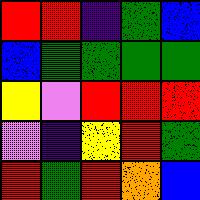[["red", "red", "indigo", "green", "blue"], ["blue", "green", "green", "green", "green"], ["yellow", "violet", "red", "red", "red"], ["violet", "indigo", "yellow", "red", "green"], ["red", "green", "red", "orange", "blue"]]